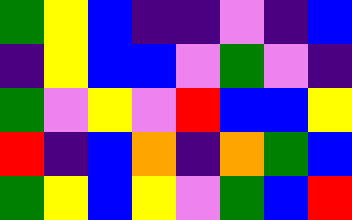[["green", "yellow", "blue", "indigo", "indigo", "violet", "indigo", "blue"], ["indigo", "yellow", "blue", "blue", "violet", "green", "violet", "indigo"], ["green", "violet", "yellow", "violet", "red", "blue", "blue", "yellow"], ["red", "indigo", "blue", "orange", "indigo", "orange", "green", "blue"], ["green", "yellow", "blue", "yellow", "violet", "green", "blue", "red"]]